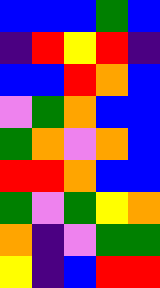[["blue", "blue", "blue", "green", "blue"], ["indigo", "red", "yellow", "red", "indigo"], ["blue", "blue", "red", "orange", "blue"], ["violet", "green", "orange", "blue", "blue"], ["green", "orange", "violet", "orange", "blue"], ["red", "red", "orange", "blue", "blue"], ["green", "violet", "green", "yellow", "orange"], ["orange", "indigo", "violet", "green", "green"], ["yellow", "indigo", "blue", "red", "red"]]